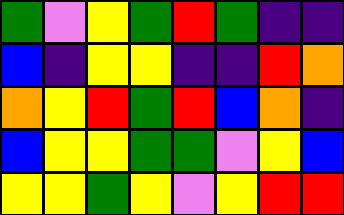[["green", "violet", "yellow", "green", "red", "green", "indigo", "indigo"], ["blue", "indigo", "yellow", "yellow", "indigo", "indigo", "red", "orange"], ["orange", "yellow", "red", "green", "red", "blue", "orange", "indigo"], ["blue", "yellow", "yellow", "green", "green", "violet", "yellow", "blue"], ["yellow", "yellow", "green", "yellow", "violet", "yellow", "red", "red"]]